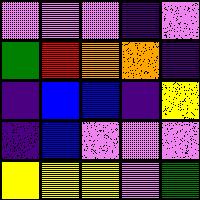[["violet", "violet", "violet", "indigo", "violet"], ["green", "red", "orange", "orange", "indigo"], ["indigo", "blue", "blue", "indigo", "yellow"], ["indigo", "blue", "violet", "violet", "violet"], ["yellow", "yellow", "yellow", "violet", "green"]]